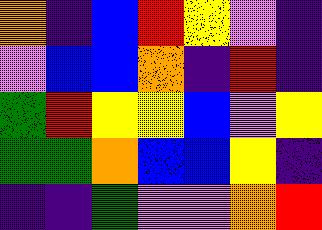[["orange", "indigo", "blue", "red", "yellow", "violet", "indigo"], ["violet", "blue", "blue", "orange", "indigo", "red", "indigo"], ["green", "red", "yellow", "yellow", "blue", "violet", "yellow"], ["green", "green", "orange", "blue", "blue", "yellow", "indigo"], ["indigo", "indigo", "green", "violet", "violet", "orange", "red"]]